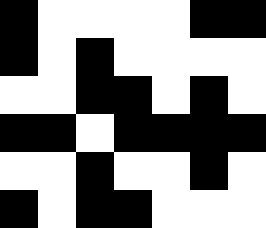[["black", "white", "white", "white", "white", "black", "black"], ["black", "white", "black", "white", "white", "white", "white"], ["white", "white", "black", "black", "white", "black", "white"], ["black", "black", "white", "black", "black", "black", "black"], ["white", "white", "black", "white", "white", "black", "white"], ["black", "white", "black", "black", "white", "white", "white"]]